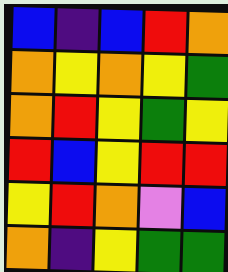[["blue", "indigo", "blue", "red", "orange"], ["orange", "yellow", "orange", "yellow", "green"], ["orange", "red", "yellow", "green", "yellow"], ["red", "blue", "yellow", "red", "red"], ["yellow", "red", "orange", "violet", "blue"], ["orange", "indigo", "yellow", "green", "green"]]